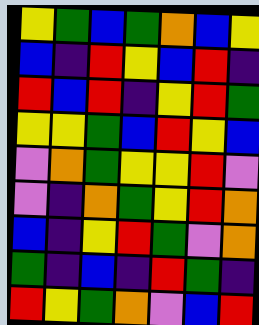[["yellow", "green", "blue", "green", "orange", "blue", "yellow"], ["blue", "indigo", "red", "yellow", "blue", "red", "indigo"], ["red", "blue", "red", "indigo", "yellow", "red", "green"], ["yellow", "yellow", "green", "blue", "red", "yellow", "blue"], ["violet", "orange", "green", "yellow", "yellow", "red", "violet"], ["violet", "indigo", "orange", "green", "yellow", "red", "orange"], ["blue", "indigo", "yellow", "red", "green", "violet", "orange"], ["green", "indigo", "blue", "indigo", "red", "green", "indigo"], ["red", "yellow", "green", "orange", "violet", "blue", "red"]]